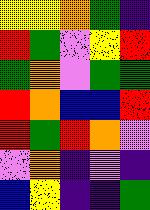[["yellow", "yellow", "orange", "green", "indigo"], ["red", "green", "violet", "yellow", "red"], ["green", "orange", "violet", "green", "green"], ["red", "orange", "blue", "blue", "red"], ["red", "green", "red", "orange", "violet"], ["violet", "orange", "indigo", "violet", "indigo"], ["blue", "yellow", "indigo", "indigo", "green"]]